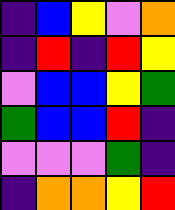[["indigo", "blue", "yellow", "violet", "orange"], ["indigo", "red", "indigo", "red", "yellow"], ["violet", "blue", "blue", "yellow", "green"], ["green", "blue", "blue", "red", "indigo"], ["violet", "violet", "violet", "green", "indigo"], ["indigo", "orange", "orange", "yellow", "red"]]